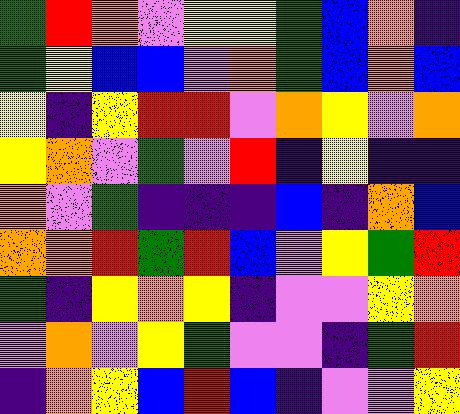[["green", "red", "orange", "violet", "yellow", "yellow", "green", "blue", "orange", "indigo"], ["green", "yellow", "blue", "blue", "violet", "orange", "green", "blue", "orange", "blue"], ["yellow", "indigo", "yellow", "red", "red", "violet", "orange", "yellow", "violet", "orange"], ["yellow", "orange", "violet", "green", "violet", "red", "indigo", "yellow", "indigo", "indigo"], ["orange", "violet", "green", "indigo", "indigo", "indigo", "blue", "indigo", "orange", "blue"], ["orange", "orange", "red", "green", "red", "blue", "violet", "yellow", "green", "red"], ["green", "indigo", "yellow", "orange", "yellow", "indigo", "violet", "violet", "yellow", "orange"], ["violet", "orange", "violet", "yellow", "green", "violet", "violet", "indigo", "green", "red"], ["indigo", "orange", "yellow", "blue", "red", "blue", "indigo", "violet", "violet", "yellow"]]